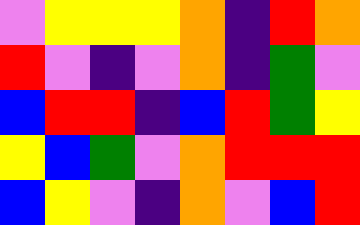[["violet", "yellow", "yellow", "yellow", "orange", "indigo", "red", "orange"], ["red", "violet", "indigo", "violet", "orange", "indigo", "green", "violet"], ["blue", "red", "red", "indigo", "blue", "red", "green", "yellow"], ["yellow", "blue", "green", "violet", "orange", "red", "red", "red"], ["blue", "yellow", "violet", "indigo", "orange", "violet", "blue", "red"]]